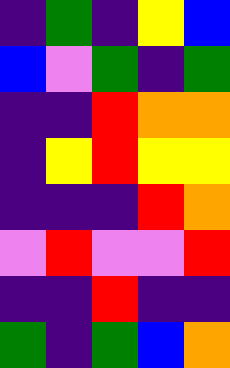[["indigo", "green", "indigo", "yellow", "blue"], ["blue", "violet", "green", "indigo", "green"], ["indigo", "indigo", "red", "orange", "orange"], ["indigo", "yellow", "red", "yellow", "yellow"], ["indigo", "indigo", "indigo", "red", "orange"], ["violet", "red", "violet", "violet", "red"], ["indigo", "indigo", "red", "indigo", "indigo"], ["green", "indigo", "green", "blue", "orange"]]